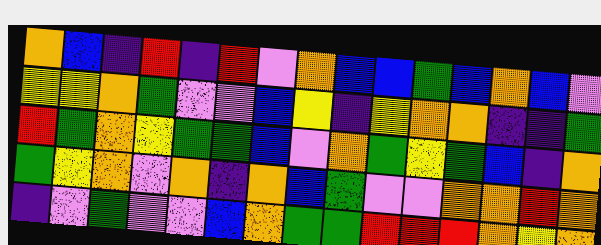[["orange", "blue", "indigo", "red", "indigo", "red", "violet", "orange", "blue", "blue", "green", "blue", "orange", "blue", "violet"], ["yellow", "yellow", "orange", "green", "violet", "violet", "blue", "yellow", "indigo", "yellow", "orange", "orange", "indigo", "indigo", "green"], ["red", "green", "orange", "yellow", "green", "green", "blue", "violet", "orange", "green", "yellow", "green", "blue", "indigo", "orange"], ["green", "yellow", "orange", "violet", "orange", "indigo", "orange", "blue", "green", "violet", "violet", "orange", "orange", "red", "orange"], ["indigo", "violet", "green", "violet", "violet", "blue", "orange", "green", "green", "red", "red", "red", "orange", "yellow", "orange"]]